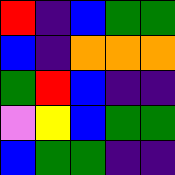[["red", "indigo", "blue", "green", "green"], ["blue", "indigo", "orange", "orange", "orange"], ["green", "red", "blue", "indigo", "indigo"], ["violet", "yellow", "blue", "green", "green"], ["blue", "green", "green", "indigo", "indigo"]]